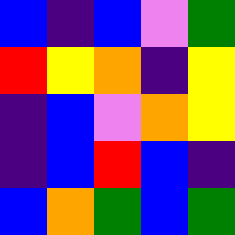[["blue", "indigo", "blue", "violet", "green"], ["red", "yellow", "orange", "indigo", "yellow"], ["indigo", "blue", "violet", "orange", "yellow"], ["indigo", "blue", "red", "blue", "indigo"], ["blue", "orange", "green", "blue", "green"]]